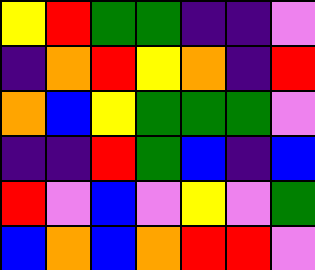[["yellow", "red", "green", "green", "indigo", "indigo", "violet"], ["indigo", "orange", "red", "yellow", "orange", "indigo", "red"], ["orange", "blue", "yellow", "green", "green", "green", "violet"], ["indigo", "indigo", "red", "green", "blue", "indigo", "blue"], ["red", "violet", "blue", "violet", "yellow", "violet", "green"], ["blue", "orange", "blue", "orange", "red", "red", "violet"]]